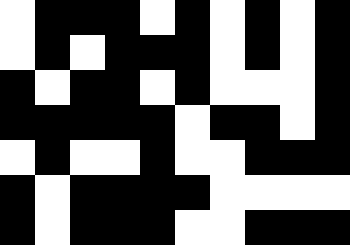[["white", "black", "black", "black", "white", "black", "white", "black", "white", "black"], ["white", "black", "white", "black", "black", "black", "white", "black", "white", "black"], ["black", "white", "black", "black", "white", "black", "white", "white", "white", "black"], ["black", "black", "black", "black", "black", "white", "black", "black", "white", "black"], ["white", "black", "white", "white", "black", "white", "white", "black", "black", "black"], ["black", "white", "black", "black", "black", "black", "white", "white", "white", "white"], ["black", "white", "black", "black", "black", "white", "white", "black", "black", "black"]]